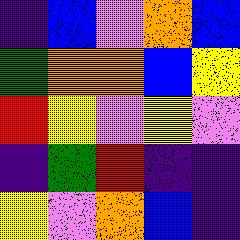[["indigo", "blue", "violet", "orange", "blue"], ["green", "orange", "orange", "blue", "yellow"], ["red", "yellow", "violet", "yellow", "violet"], ["indigo", "green", "red", "indigo", "indigo"], ["yellow", "violet", "orange", "blue", "indigo"]]